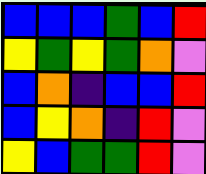[["blue", "blue", "blue", "green", "blue", "red"], ["yellow", "green", "yellow", "green", "orange", "violet"], ["blue", "orange", "indigo", "blue", "blue", "red"], ["blue", "yellow", "orange", "indigo", "red", "violet"], ["yellow", "blue", "green", "green", "red", "violet"]]